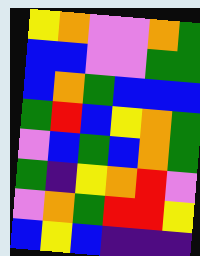[["yellow", "orange", "violet", "violet", "orange", "green"], ["blue", "blue", "violet", "violet", "green", "green"], ["blue", "orange", "green", "blue", "blue", "blue"], ["green", "red", "blue", "yellow", "orange", "green"], ["violet", "blue", "green", "blue", "orange", "green"], ["green", "indigo", "yellow", "orange", "red", "violet"], ["violet", "orange", "green", "red", "red", "yellow"], ["blue", "yellow", "blue", "indigo", "indigo", "indigo"]]